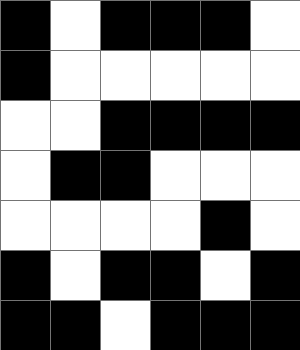[["black", "white", "black", "black", "black", "white"], ["black", "white", "white", "white", "white", "white"], ["white", "white", "black", "black", "black", "black"], ["white", "black", "black", "white", "white", "white"], ["white", "white", "white", "white", "black", "white"], ["black", "white", "black", "black", "white", "black"], ["black", "black", "white", "black", "black", "black"]]